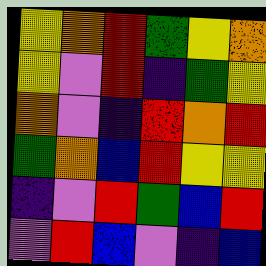[["yellow", "orange", "red", "green", "yellow", "orange"], ["yellow", "violet", "red", "indigo", "green", "yellow"], ["orange", "violet", "indigo", "red", "orange", "red"], ["green", "orange", "blue", "red", "yellow", "yellow"], ["indigo", "violet", "red", "green", "blue", "red"], ["violet", "red", "blue", "violet", "indigo", "blue"]]